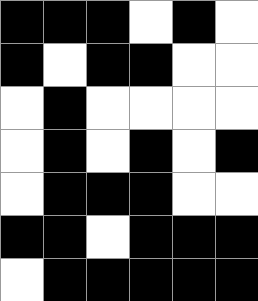[["black", "black", "black", "white", "black", "white"], ["black", "white", "black", "black", "white", "white"], ["white", "black", "white", "white", "white", "white"], ["white", "black", "white", "black", "white", "black"], ["white", "black", "black", "black", "white", "white"], ["black", "black", "white", "black", "black", "black"], ["white", "black", "black", "black", "black", "black"]]